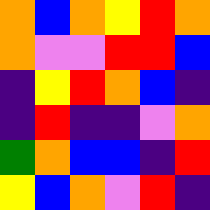[["orange", "blue", "orange", "yellow", "red", "orange"], ["orange", "violet", "violet", "red", "red", "blue"], ["indigo", "yellow", "red", "orange", "blue", "indigo"], ["indigo", "red", "indigo", "indigo", "violet", "orange"], ["green", "orange", "blue", "blue", "indigo", "red"], ["yellow", "blue", "orange", "violet", "red", "indigo"]]